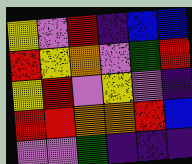[["yellow", "violet", "red", "indigo", "blue", "blue"], ["red", "yellow", "orange", "violet", "green", "red"], ["yellow", "red", "violet", "yellow", "violet", "indigo"], ["red", "red", "orange", "orange", "red", "blue"], ["violet", "violet", "green", "indigo", "indigo", "indigo"]]